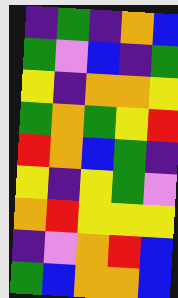[["indigo", "green", "indigo", "orange", "blue"], ["green", "violet", "blue", "indigo", "green"], ["yellow", "indigo", "orange", "orange", "yellow"], ["green", "orange", "green", "yellow", "red"], ["red", "orange", "blue", "green", "indigo"], ["yellow", "indigo", "yellow", "green", "violet"], ["orange", "red", "yellow", "yellow", "yellow"], ["indigo", "violet", "orange", "red", "blue"], ["green", "blue", "orange", "orange", "blue"]]